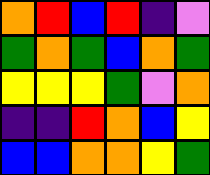[["orange", "red", "blue", "red", "indigo", "violet"], ["green", "orange", "green", "blue", "orange", "green"], ["yellow", "yellow", "yellow", "green", "violet", "orange"], ["indigo", "indigo", "red", "orange", "blue", "yellow"], ["blue", "blue", "orange", "orange", "yellow", "green"]]